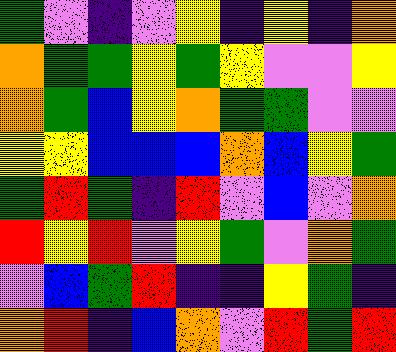[["green", "violet", "indigo", "violet", "yellow", "indigo", "yellow", "indigo", "orange"], ["orange", "green", "green", "yellow", "green", "yellow", "violet", "violet", "yellow"], ["orange", "green", "blue", "yellow", "orange", "green", "green", "violet", "violet"], ["yellow", "yellow", "blue", "blue", "blue", "orange", "blue", "yellow", "green"], ["green", "red", "green", "indigo", "red", "violet", "blue", "violet", "orange"], ["red", "yellow", "red", "violet", "yellow", "green", "violet", "orange", "green"], ["violet", "blue", "green", "red", "indigo", "indigo", "yellow", "green", "indigo"], ["orange", "red", "indigo", "blue", "orange", "violet", "red", "green", "red"]]